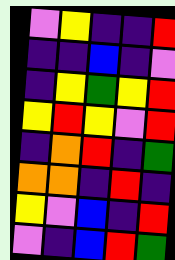[["violet", "yellow", "indigo", "indigo", "red"], ["indigo", "indigo", "blue", "indigo", "violet"], ["indigo", "yellow", "green", "yellow", "red"], ["yellow", "red", "yellow", "violet", "red"], ["indigo", "orange", "red", "indigo", "green"], ["orange", "orange", "indigo", "red", "indigo"], ["yellow", "violet", "blue", "indigo", "red"], ["violet", "indigo", "blue", "red", "green"]]